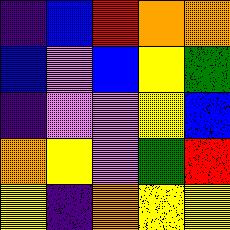[["indigo", "blue", "red", "orange", "orange"], ["blue", "violet", "blue", "yellow", "green"], ["indigo", "violet", "violet", "yellow", "blue"], ["orange", "yellow", "violet", "green", "red"], ["yellow", "indigo", "orange", "yellow", "yellow"]]